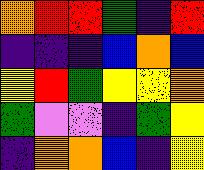[["orange", "red", "red", "green", "indigo", "red"], ["indigo", "indigo", "indigo", "blue", "orange", "blue"], ["yellow", "red", "green", "yellow", "yellow", "orange"], ["green", "violet", "violet", "indigo", "green", "yellow"], ["indigo", "orange", "orange", "blue", "indigo", "yellow"]]